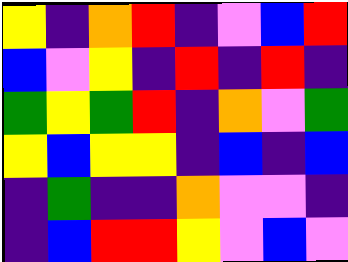[["yellow", "indigo", "orange", "red", "indigo", "violet", "blue", "red"], ["blue", "violet", "yellow", "indigo", "red", "indigo", "red", "indigo"], ["green", "yellow", "green", "red", "indigo", "orange", "violet", "green"], ["yellow", "blue", "yellow", "yellow", "indigo", "blue", "indigo", "blue"], ["indigo", "green", "indigo", "indigo", "orange", "violet", "violet", "indigo"], ["indigo", "blue", "red", "red", "yellow", "violet", "blue", "violet"]]